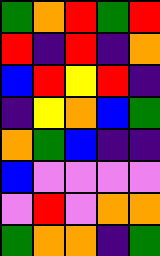[["green", "orange", "red", "green", "red"], ["red", "indigo", "red", "indigo", "orange"], ["blue", "red", "yellow", "red", "indigo"], ["indigo", "yellow", "orange", "blue", "green"], ["orange", "green", "blue", "indigo", "indigo"], ["blue", "violet", "violet", "violet", "violet"], ["violet", "red", "violet", "orange", "orange"], ["green", "orange", "orange", "indigo", "green"]]